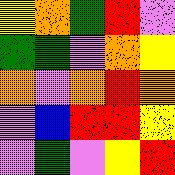[["yellow", "orange", "green", "red", "violet"], ["green", "green", "violet", "orange", "yellow"], ["orange", "violet", "orange", "red", "orange"], ["violet", "blue", "red", "red", "yellow"], ["violet", "green", "violet", "yellow", "red"]]